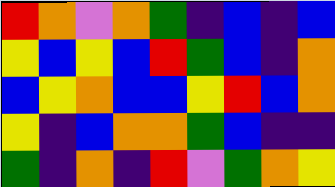[["red", "orange", "violet", "orange", "green", "indigo", "blue", "indigo", "blue"], ["yellow", "blue", "yellow", "blue", "red", "green", "blue", "indigo", "orange"], ["blue", "yellow", "orange", "blue", "blue", "yellow", "red", "blue", "orange"], ["yellow", "indigo", "blue", "orange", "orange", "green", "blue", "indigo", "indigo"], ["green", "indigo", "orange", "indigo", "red", "violet", "green", "orange", "yellow"]]